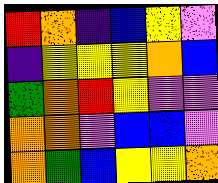[["red", "orange", "indigo", "blue", "yellow", "violet"], ["indigo", "yellow", "yellow", "yellow", "orange", "blue"], ["green", "orange", "red", "yellow", "violet", "violet"], ["orange", "orange", "violet", "blue", "blue", "violet"], ["orange", "green", "blue", "yellow", "yellow", "orange"]]